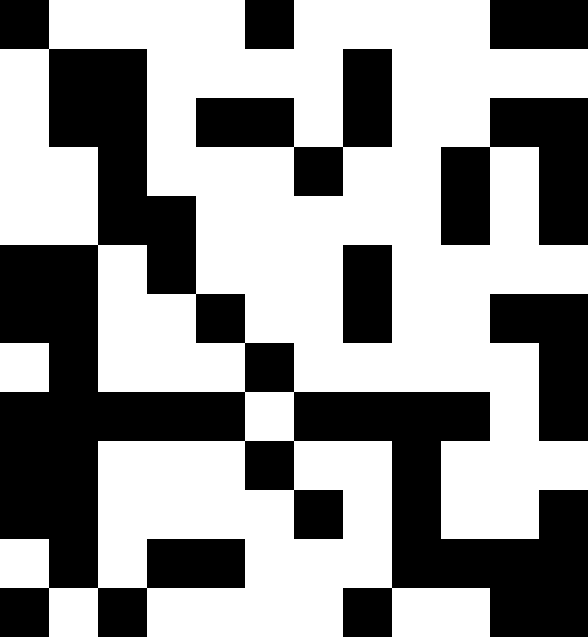[["black", "white", "white", "white", "white", "black", "white", "white", "white", "white", "black", "black"], ["white", "black", "black", "white", "white", "white", "white", "black", "white", "white", "white", "white"], ["white", "black", "black", "white", "black", "black", "white", "black", "white", "white", "black", "black"], ["white", "white", "black", "white", "white", "white", "black", "white", "white", "black", "white", "black"], ["white", "white", "black", "black", "white", "white", "white", "white", "white", "black", "white", "black"], ["black", "black", "white", "black", "white", "white", "white", "black", "white", "white", "white", "white"], ["black", "black", "white", "white", "black", "white", "white", "black", "white", "white", "black", "black"], ["white", "black", "white", "white", "white", "black", "white", "white", "white", "white", "white", "black"], ["black", "black", "black", "black", "black", "white", "black", "black", "black", "black", "white", "black"], ["black", "black", "white", "white", "white", "black", "white", "white", "black", "white", "white", "white"], ["black", "black", "white", "white", "white", "white", "black", "white", "black", "white", "white", "black"], ["white", "black", "white", "black", "black", "white", "white", "white", "black", "black", "black", "black"], ["black", "white", "black", "white", "white", "white", "white", "black", "white", "white", "black", "black"]]